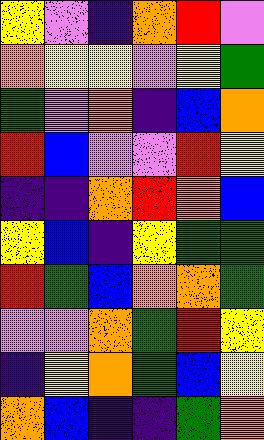[["yellow", "violet", "indigo", "orange", "red", "violet"], ["orange", "yellow", "yellow", "violet", "yellow", "green"], ["green", "violet", "orange", "indigo", "blue", "orange"], ["red", "blue", "violet", "violet", "red", "yellow"], ["indigo", "indigo", "orange", "red", "orange", "blue"], ["yellow", "blue", "indigo", "yellow", "green", "green"], ["red", "green", "blue", "orange", "orange", "green"], ["violet", "violet", "orange", "green", "red", "yellow"], ["indigo", "yellow", "orange", "green", "blue", "yellow"], ["orange", "blue", "indigo", "indigo", "green", "orange"]]